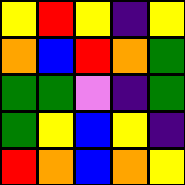[["yellow", "red", "yellow", "indigo", "yellow"], ["orange", "blue", "red", "orange", "green"], ["green", "green", "violet", "indigo", "green"], ["green", "yellow", "blue", "yellow", "indigo"], ["red", "orange", "blue", "orange", "yellow"]]